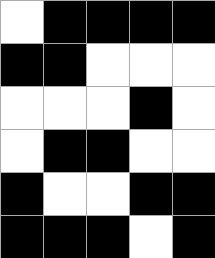[["white", "black", "black", "black", "black"], ["black", "black", "white", "white", "white"], ["white", "white", "white", "black", "white"], ["white", "black", "black", "white", "white"], ["black", "white", "white", "black", "black"], ["black", "black", "black", "white", "black"]]